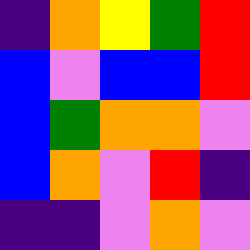[["indigo", "orange", "yellow", "green", "red"], ["blue", "violet", "blue", "blue", "red"], ["blue", "green", "orange", "orange", "violet"], ["blue", "orange", "violet", "red", "indigo"], ["indigo", "indigo", "violet", "orange", "violet"]]